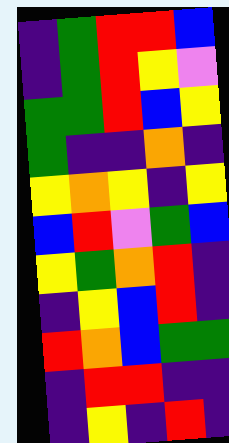[["indigo", "green", "red", "red", "blue"], ["indigo", "green", "red", "yellow", "violet"], ["green", "green", "red", "blue", "yellow"], ["green", "indigo", "indigo", "orange", "indigo"], ["yellow", "orange", "yellow", "indigo", "yellow"], ["blue", "red", "violet", "green", "blue"], ["yellow", "green", "orange", "red", "indigo"], ["indigo", "yellow", "blue", "red", "indigo"], ["red", "orange", "blue", "green", "green"], ["indigo", "red", "red", "indigo", "indigo"], ["indigo", "yellow", "indigo", "red", "indigo"]]